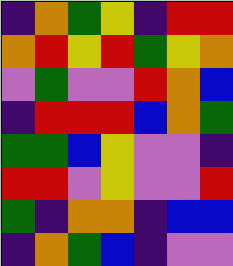[["indigo", "orange", "green", "yellow", "indigo", "red", "red"], ["orange", "red", "yellow", "red", "green", "yellow", "orange"], ["violet", "green", "violet", "violet", "red", "orange", "blue"], ["indigo", "red", "red", "red", "blue", "orange", "green"], ["green", "green", "blue", "yellow", "violet", "violet", "indigo"], ["red", "red", "violet", "yellow", "violet", "violet", "red"], ["green", "indigo", "orange", "orange", "indigo", "blue", "blue"], ["indigo", "orange", "green", "blue", "indigo", "violet", "violet"]]